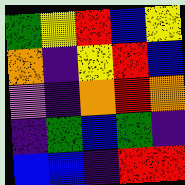[["green", "yellow", "red", "blue", "yellow"], ["orange", "indigo", "yellow", "red", "blue"], ["violet", "indigo", "orange", "red", "orange"], ["indigo", "green", "blue", "green", "indigo"], ["blue", "blue", "indigo", "red", "red"]]